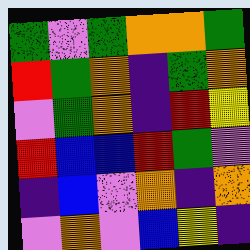[["green", "violet", "green", "orange", "orange", "green"], ["red", "green", "orange", "indigo", "green", "orange"], ["violet", "green", "orange", "indigo", "red", "yellow"], ["red", "blue", "blue", "red", "green", "violet"], ["indigo", "blue", "violet", "orange", "indigo", "orange"], ["violet", "orange", "violet", "blue", "yellow", "indigo"]]